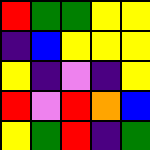[["red", "green", "green", "yellow", "yellow"], ["indigo", "blue", "yellow", "yellow", "yellow"], ["yellow", "indigo", "violet", "indigo", "yellow"], ["red", "violet", "red", "orange", "blue"], ["yellow", "green", "red", "indigo", "green"]]